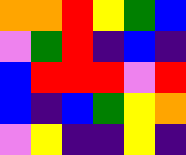[["orange", "orange", "red", "yellow", "green", "blue"], ["violet", "green", "red", "indigo", "blue", "indigo"], ["blue", "red", "red", "red", "violet", "red"], ["blue", "indigo", "blue", "green", "yellow", "orange"], ["violet", "yellow", "indigo", "indigo", "yellow", "indigo"]]